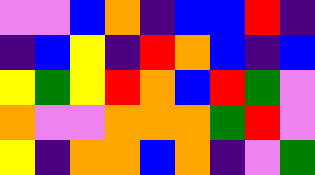[["violet", "violet", "blue", "orange", "indigo", "blue", "blue", "red", "indigo"], ["indigo", "blue", "yellow", "indigo", "red", "orange", "blue", "indigo", "blue"], ["yellow", "green", "yellow", "red", "orange", "blue", "red", "green", "violet"], ["orange", "violet", "violet", "orange", "orange", "orange", "green", "red", "violet"], ["yellow", "indigo", "orange", "orange", "blue", "orange", "indigo", "violet", "green"]]